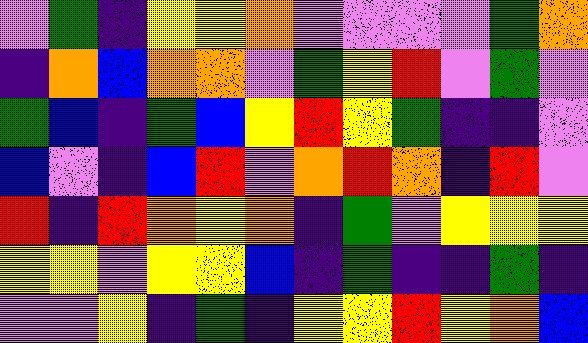[["violet", "green", "indigo", "yellow", "yellow", "orange", "violet", "violet", "violet", "violet", "green", "orange"], ["indigo", "orange", "blue", "orange", "orange", "violet", "green", "yellow", "red", "violet", "green", "violet"], ["green", "blue", "indigo", "green", "blue", "yellow", "red", "yellow", "green", "indigo", "indigo", "violet"], ["blue", "violet", "indigo", "blue", "red", "violet", "orange", "red", "orange", "indigo", "red", "violet"], ["red", "indigo", "red", "orange", "yellow", "orange", "indigo", "green", "violet", "yellow", "yellow", "yellow"], ["yellow", "yellow", "violet", "yellow", "yellow", "blue", "indigo", "green", "indigo", "indigo", "green", "indigo"], ["violet", "violet", "yellow", "indigo", "green", "indigo", "yellow", "yellow", "red", "yellow", "orange", "blue"]]